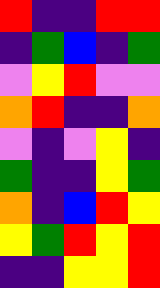[["red", "indigo", "indigo", "red", "red"], ["indigo", "green", "blue", "indigo", "green"], ["violet", "yellow", "red", "violet", "violet"], ["orange", "red", "indigo", "indigo", "orange"], ["violet", "indigo", "violet", "yellow", "indigo"], ["green", "indigo", "indigo", "yellow", "green"], ["orange", "indigo", "blue", "red", "yellow"], ["yellow", "green", "red", "yellow", "red"], ["indigo", "indigo", "yellow", "yellow", "red"]]